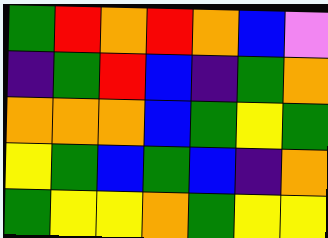[["green", "red", "orange", "red", "orange", "blue", "violet"], ["indigo", "green", "red", "blue", "indigo", "green", "orange"], ["orange", "orange", "orange", "blue", "green", "yellow", "green"], ["yellow", "green", "blue", "green", "blue", "indigo", "orange"], ["green", "yellow", "yellow", "orange", "green", "yellow", "yellow"]]